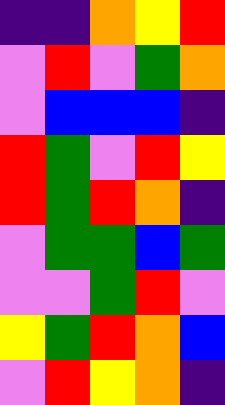[["indigo", "indigo", "orange", "yellow", "red"], ["violet", "red", "violet", "green", "orange"], ["violet", "blue", "blue", "blue", "indigo"], ["red", "green", "violet", "red", "yellow"], ["red", "green", "red", "orange", "indigo"], ["violet", "green", "green", "blue", "green"], ["violet", "violet", "green", "red", "violet"], ["yellow", "green", "red", "orange", "blue"], ["violet", "red", "yellow", "orange", "indigo"]]